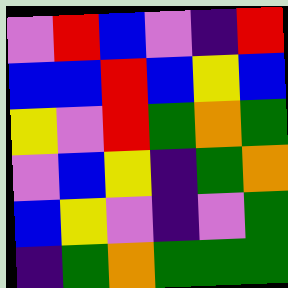[["violet", "red", "blue", "violet", "indigo", "red"], ["blue", "blue", "red", "blue", "yellow", "blue"], ["yellow", "violet", "red", "green", "orange", "green"], ["violet", "blue", "yellow", "indigo", "green", "orange"], ["blue", "yellow", "violet", "indigo", "violet", "green"], ["indigo", "green", "orange", "green", "green", "green"]]